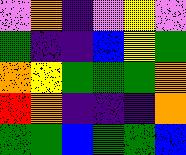[["violet", "orange", "indigo", "violet", "yellow", "violet"], ["green", "indigo", "indigo", "blue", "yellow", "green"], ["orange", "yellow", "green", "green", "green", "orange"], ["red", "orange", "indigo", "indigo", "indigo", "orange"], ["green", "green", "blue", "green", "green", "blue"]]